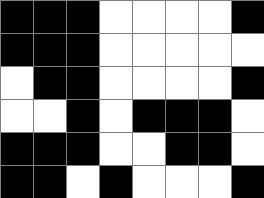[["black", "black", "black", "white", "white", "white", "white", "black"], ["black", "black", "black", "white", "white", "white", "white", "white"], ["white", "black", "black", "white", "white", "white", "white", "black"], ["white", "white", "black", "white", "black", "black", "black", "white"], ["black", "black", "black", "white", "white", "black", "black", "white"], ["black", "black", "white", "black", "white", "white", "white", "black"]]